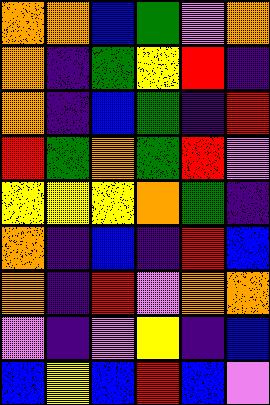[["orange", "orange", "blue", "green", "violet", "orange"], ["orange", "indigo", "green", "yellow", "red", "indigo"], ["orange", "indigo", "blue", "green", "indigo", "red"], ["red", "green", "orange", "green", "red", "violet"], ["yellow", "yellow", "yellow", "orange", "green", "indigo"], ["orange", "indigo", "blue", "indigo", "red", "blue"], ["orange", "indigo", "red", "violet", "orange", "orange"], ["violet", "indigo", "violet", "yellow", "indigo", "blue"], ["blue", "yellow", "blue", "red", "blue", "violet"]]